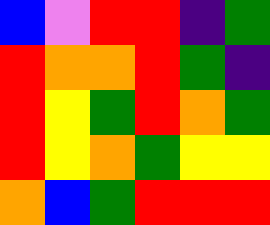[["blue", "violet", "red", "red", "indigo", "green"], ["red", "orange", "orange", "red", "green", "indigo"], ["red", "yellow", "green", "red", "orange", "green"], ["red", "yellow", "orange", "green", "yellow", "yellow"], ["orange", "blue", "green", "red", "red", "red"]]